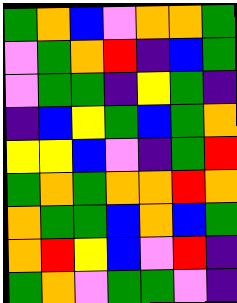[["green", "orange", "blue", "violet", "orange", "orange", "green"], ["violet", "green", "orange", "red", "indigo", "blue", "green"], ["violet", "green", "green", "indigo", "yellow", "green", "indigo"], ["indigo", "blue", "yellow", "green", "blue", "green", "orange"], ["yellow", "yellow", "blue", "violet", "indigo", "green", "red"], ["green", "orange", "green", "orange", "orange", "red", "orange"], ["orange", "green", "green", "blue", "orange", "blue", "green"], ["orange", "red", "yellow", "blue", "violet", "red", "indigo"], ["green", "orange", "violet", "green", "green", "violet", "indigo"]]